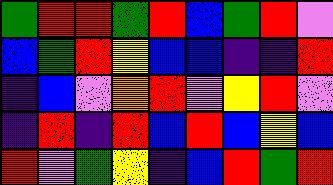[["green", "red", "red", "green", "red", "blue", "green", "red", "violet"], ["blue", "green", "red", "yellow", "blue", "blue", "indigo", "indigo", "red"], ["indigo", "blue", "violet", "orange", "red", "violet", "yellow", "red", "violet"], ["indigo", "red", "indigo", "red", "blue", "red", "blue", "yellow", "blue"], ["red", "violet", "green", "yellow", "indigo", "blue", "red", "green", "red"]]